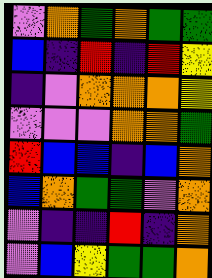[["violet", "orange", "green", "orange", "green", "green"], ["blue", "indigo", "red", "indigo", "red", "yellow"], ["indigo", "violet", "orange", "orange", "orange", "yellow"], ["violet", "violet", "violet", "orange", "orange", "green"], ["red", "blue", "blue", "indigo", "blue", "orange"], ["blue", "orange", "green", "green", "violet", "orange"], ["violet", "indigo", "indigo", "red", "indigo", "orange"], ["violet", "blue", "yellow", "green", "green", "orange"]]